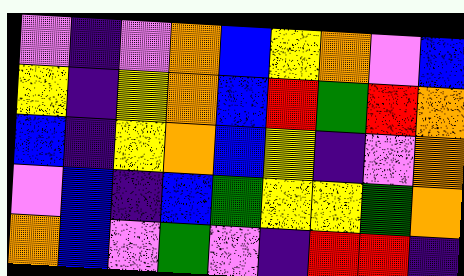[["violet", "indigo", "violet", "orange", "blue", "yellow", "orange", "violet", "blue"], ["yellow", "indigo", "yellow", "orange", "blue", "red", "green", "red", "orange"], ["blue", "indigo", "yellow", "orange", "blue", "yellow", "indigo", "violet", "orange"], ["violet", "blue", "indigo", "blue", "green", "yellow", "yellow", "green", "orange"], ["orange", "blue", "violet", "green", "violet", "indigo", "red", "red", "indigo"]]